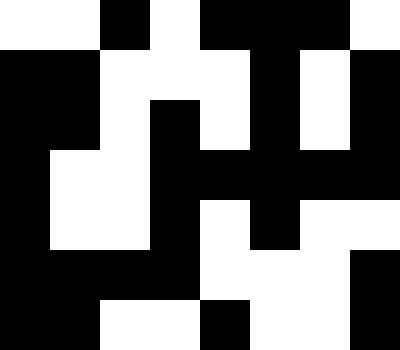[["white", "white", "black", "white", "black", "black", "black", "white"], ["black", "black", "white", "white", "white", "black", "white", "black"], ["black", "black", "white", "black", "white", "black", "white", "black"], ["black", "white", "white", "black", "black", "black", "black", "black"], ["black", "white", "white", "black", "white", "black", "white", "white"], ["black", "black", "black", "black", "white", "white", "white", "black"], ["black", "black", "white", "white", "black", "white", "white", "black"]]